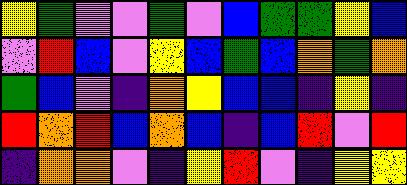[["yellow", "green", "violet", "violet", "green", "violet", "blue", "green", "green", "yellow", "blue"], ["violet", "red", "blue", "violet", "yellow", "blue", "green", "blue", "orange", "green", "orange"], ["green", "blue", "violet", "indigo", "orange", "yellow", "blue", "blue", "indigo", "yellow", "indigo"], ["red", "orange", "red", "blue", "orange", "blue", "indigo", "blue", "red", "violet", "red"], ["indigo", "orange", "orange", "violet", "indigo", "yellow", "red", "violet", "indigo", "yellow", "yellow"]]